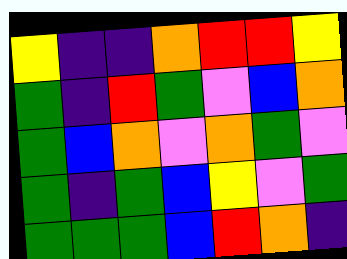[["yellow", "indigo", "indigo", "orange", "red", "red", "yellow"], ["green", "indigo", "red", "green", "violet", "blue", "orange"], ["green", "blue", "orange", "violet", "orange", "green", "violet"], ["green", "indigo", "green", "blue", "yellow", "violet", "green"], ["green", "green", "green", "blue", "red", "orange", "indigo"]]